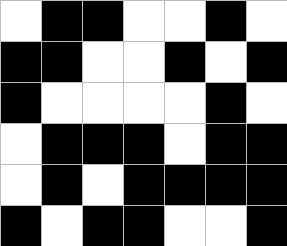[["white", "black", "black", "white", "white", "black", "white"], ["black", "black", "white", "white", "black", "white", "black"], ["black", "white", "white", "white", "white", "black", "white"], ["white", "black", "black", "black", "white", "black", "black"], ["white", "black", "white", "black", "black", "black", "black"], ["black", "white", "black", "black", "white", "white", "black"]]